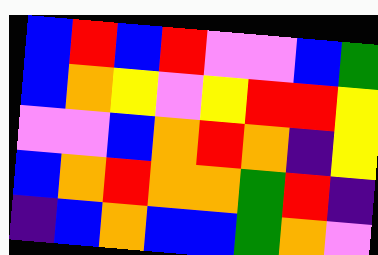[["blue", "red", "blue", "red", "violet", "violet", "blue", "green"], ["blue", "orange", "yellow", "violet", "yellow", "red", "red", "yellow"], ["violet", "violet", "blue", "orange", "red", "orange", "indigo", "yellow"], ["blue", "orange", "red", "orange", "orange", "green", "red", "indigo"], ["indigo", "blue", "orange", "blue", "blue", "green", "orange", "violet"]]